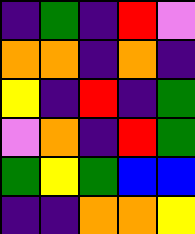[["indigo", "green", "indigo", "red", "violet"], ["orange", "orange", "indigo", "orange", "indigo"], ["yellow", "indigo", "red", "indigo", "green"], ["violet", "orange", "indigo", "red", "green"], ["green", "yellow", "green", "blue", "blue"], ["indigo", "indigo", "orange", "orange", "yellow"]]